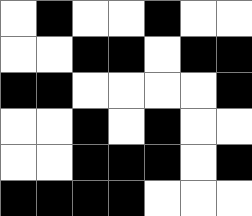[["white", "black", "white", "white", "black", "white", "white"], ["white", "white", "black", "black", "white", "black", "black"], ["black", "black", "white", "white", "white", "white", "black"], ["white", "white", "black", "white", "black", "white", "white"], ["white", "white", "black", "black", "black", "white", "black"], ["black", "black", "black", "black", "white", "white", "white"]]